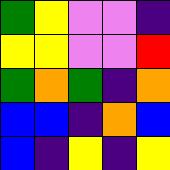[["green", "yellow", "violet", "violet", "indigo"], ["yellow", "yellow", "violet", "violet", "red"], ["green", "orange", "green", "indigo", "orange"], ["blue", "blue", "indigo", "orange", "blue"], ["blue", "indigo", "yellow", "indigo", "yellow"]]